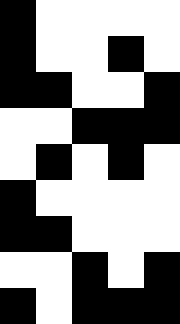[["black", "white", "white", "white", "white"], ["black", "white", "white", "black", "white"], ["black", "black", "white", "white", "black"], ["white", "white", "black", "black", "black"], ["white", "black", "white", "black", "white"], ["black", "white", "white", "white", "white"], ["black", "black", "white", "white", "white"], ["white", "white", "black", "white", "black"], ["black", "white", "black", "black", "black"]]